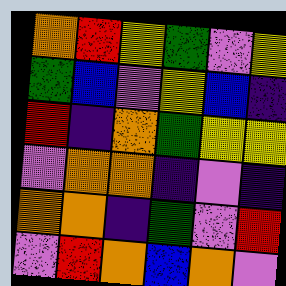[["orange", "red", "yellow", "green", "violet", "yellow"], ["green", "blue", "violet", "yellow", "blue", "indigo"], ["red", "indigo", "orange", "green", "yellow", "yellow"], ["violet", "orange", "orange", "indigo", "violet", "indigo"], ["orange", "orange", "indigo", "green", "violet", "red"], ["violet", "red", "orange", "blue", "orange", "violet"]]